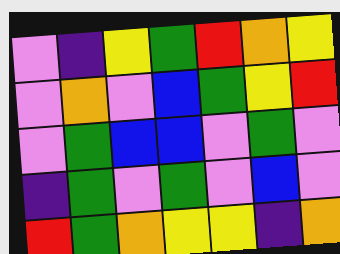[["violet", "indigo", "yellow", "green", "red", "orange", "yellow"], ["violet", "orange", "violet", "blue", "green", "yellow", "red"], ["violet", "green", "blue", "blue", "violet", "green", "violet"], ["indigo", "green", "violet", "green", "violet", "blue", "violet"], ["red", "green", "orange", "yellow", "yellow", "indigo", "orange"]]